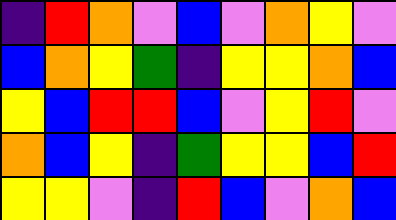[["indigo", "red", "orange", "violet", "blue", "violet", "orange", "yellow", "violet"], ["blue", "orange", "yellow", "green", "indigo", "yellow", "yellow", "orange", "blue"], ["yellow", "blue", "red", "red", "blue", "violet", "yellow", "red", "violet"], ["orange", "blue", "yellow", "indigo", "green", "yellow", "yellow", "blue", "red"], ["yellow", "yellow", "violet", "indigo", "red", "blue", "violet", "orange", "blue"]]